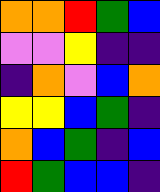[["orange", "orange", "red", "green", "blue"], ["violet", "violet", "yellow", "indigo", "indigo"], ["indigo", "orange", "violet", "blue", "orange"], ["yellow", "yellow", "blue", "green", "indigo"], ["orange", "blue", "green", "indigo", "blue"], ["red", "green", "blue", "blue", "indigo"]]